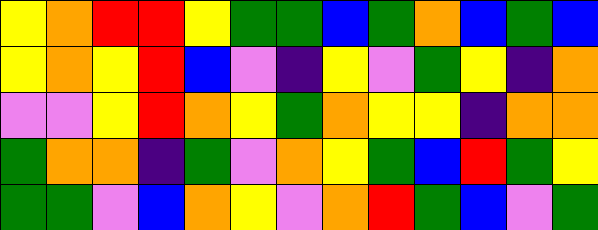[["yellow", "orange", "red", "red", "yellow", "green", "green", "blue", "green", "orange", "blue", "green", "blue"], ["yellow", "orange", "yellow", "red", "blue", "violet", "indigo", "yellow", "violet", "green", "yellow", "indigo", "orange"], ["violet", "violet", "yellow", "red", "orange", "yellow", "green", "orange", "yellow", "yellow", "indigo", "orange", "orange"], ["green", "orange", "orange", "indigo", "green", "violet", "orange", "yellow", "green", "blue", "red", "green", "yellow"], ["green", "green", "violet", "blue", "orange", "yellow", "violet", "orange", "red", "green", "blue", "violet", "green"]]